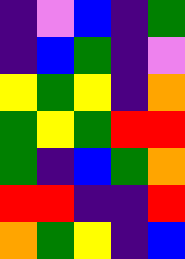[["indigo", "violet", "blue", "indigo", "green"], ["indigo", "blue", "green", "indigo", "violet"], ["yellow", "green", "yellow", "indigo", "orange"], ["green", "yellow", "green", "red", "red"], ["green", "indigo", "blue", "green", "orange"], ["red", "red", "indigo", "indigo", "red"], ["orange", "green", "yellow", "indigo", "blue"]]